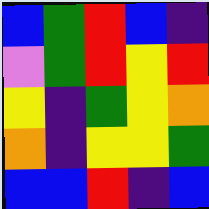[["blue", "green", "red", "blue", "indigo"], ["violet", "green", "red", "yellow", "red"], ["yellow", "indigo", "green", "yellow", "orange"], ["orange", "indigo", "yellow", "yellow", "green"], ["blue", "blue", "red", "indigo", "blue"]]